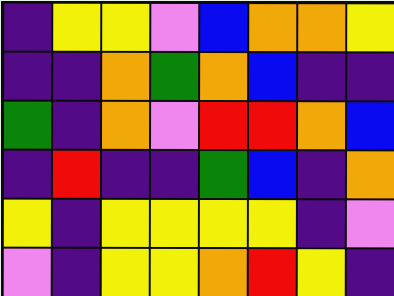[["indigo", "yellow", "yellow", "violet", "blue", "orange", "orange", "yellow"], ["indigo", "indigo", "orange", "green", "orange", "blue", "indigo", "indigo"], ["green", "indigo", "orange", "violet", "red", "red", "orange", "blue"], ["indigo", "red", "indigo", "indigo", "green", "blue", "indigo", "orange"], ["yellow", "indigo", "yellow", "yellow", "yellow", "yellow", "indigo", "violet"], ["violet", "indigo", "yellow", "yellow", "orange", "red", "yellow", "indigo"]]